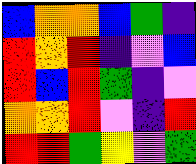[["blue", "orange", "orange", "blue", "green", "indigo"], ["red", "orange", "red", "indigo", "violet", "blue"], ["red", "blue", "red", "green", "indigo", "violet"], ["orange", "orange", "red", "violet", "indigo", "red"], ["red", "red", "green", "yellow", "violet", "green"]]